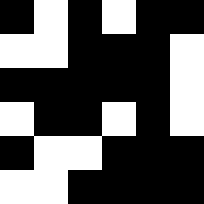[["black", "white", "black", "white", "black", "black"], ["white", "white", "black", "black", "black", "white"], ["black", "black", "black", "black", "black", "white"], ["white", "black", "black", "white", "black", "white"], ["black", "white", "white", "black", "black", "black"], ["white", "white", "black", "black", "black", "black"]]